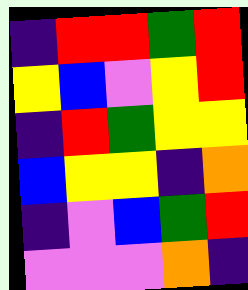[["indigo", "red", "red", "green", "red"], ["yellow", "blue", "violet", "yellow", "red"], ["indigo", "red", "green", "yellow", "yellow"], ["blue", "yellow", "yellow", "indigo", "orange"], ["indigo", "violet", "blue", "green", "red"], ["violet", "violet", "violet", "orange", "indigo"]]